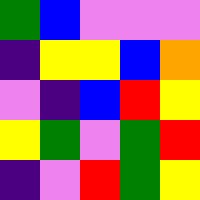[["green", "blue", "violet", "violet", "violet"], ["indigo", "yellow", "yellow", "blue", "orange"], ["violet", "indigo", "blue", "red", "yellow"], ["yellow", "green", "violet", "green", "red"], ["indigo", "violet", "red", "green", "yellow"]]